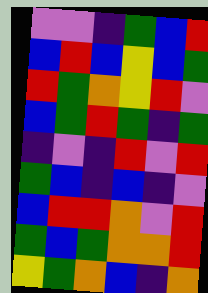[["violet", "violet", "indigo", "green", "blue", "red"], ["blue", "red", "blue", "yellow", "blue", "green"], ["red", "green", "orange", "yellow", "red", "violet"], ["blue", "green", "red", "green", "indigo", "green"], ["indigo", "violet", "indigo", "red", "violet", "red"], ["green", "blue", "indigo", "blue", "indigo", "violet"], ["blue", "red", "red", "orange", "violet", "red"], ["green", "blue", "green", "orange", "orange", "red"], ["yellow", "green", "orange", "blue", "indigo", "orange"]]